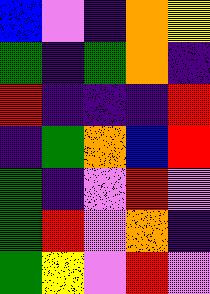[["blue", "violet", "indigo", "orange", "yellow"], ["green", "indigo", "green", "orange", "indigo"], ["red", "indigo", "indigo", "indigo", "red"], ["indigo", "green", "orange", "blue", "red"], ["green", "indigo", "violet", "red", "violet"], ["green", "red", "violet", "orange", "indigo"], ["green", "yellow", "violet", "red", "violet"]]